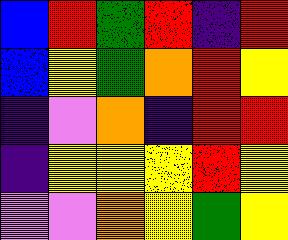[["blue", "red", "green", "red", "indigo", "red"], ["blue", "yellow", "green", "orange", "red", "yellow"], ["indigo", "violet", "orange", "indigo", "red", "red"], ["indigo", "yellow", "yellow", "yellow", "red", "yellow"], ["violet", "violet", "orange", "yellow", "green", "yellow"]]